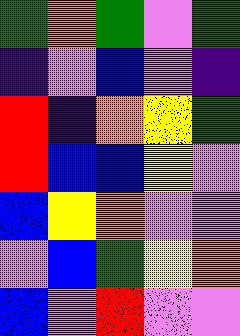[["green", "orange", "green", "violet", "green"], ["indigo", "violet", "blue", "violet", "indigo"], ["red", "indigo", "orange", "yellow", "green"], ["red", "blue", "blue", "yellow", "violet"], ["blue", "yellow", "orange", "violet", "violet"], ["violet", "blue", "green", "yellow", "orange"], ["blue", "violet", "red", "violet", "violet"]]